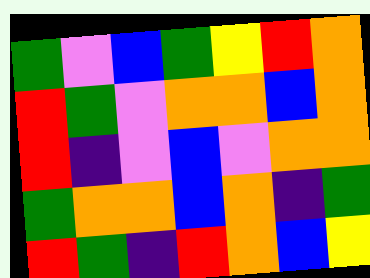[["green", "violet", "blue", "green", "yellow", "red", "orange"], ["red", "green", "violet", "orange", "orange", "blue", "orange"], ["red", "indigo", "violet", "blue", "violet", "orange", "orange"], ["green", "orange", "orange", "blue", "orange", "indigo", "green"], ["red", "green", "indigo", "red", "orange", "blue", "yellow"]]